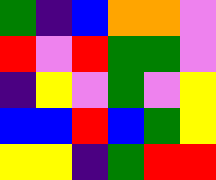[["green", "indigo", "blue", "orange", "orange", "violet"], ["red", "violet", "red", "green", "green", "violet"], ["indigo", "yellow", "violet", "green", "violet", "yellow"], ["blue", "blue", "red", "blue", "green", "yellow"], ["yellow", "yellow", "indigo", "green", "red", "red"]]